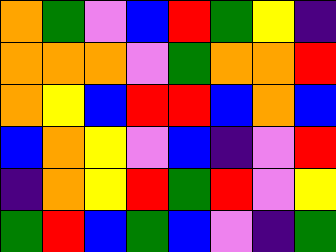[["orange", "green", "violet", "blue", "red", "green", "yellow", "indigo"], ["orange", "orange", "orange", "violet", "green", "orange", "orange", "red"], ["orange", "yellow", "blue", "red", "red", "blue", "orange", "blue"], ["blue", "orange", "yellow", "violet", "blue", "indigo", "violet", "red"], ["indigo", "orange", "yellow", "red", "green", "red", "violet", "yellow"], ["green", "red", "blue", "green", "blue", "violet", "indigo", "green"]]